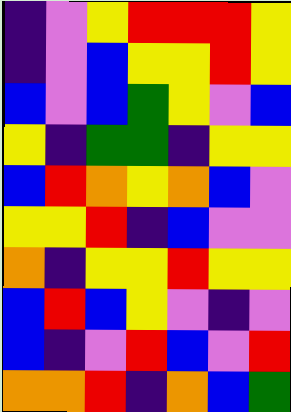[["indigo", "violet", "yellow", "red", "red", "red", "yellow"], ["indigo", "violet", "blue", "yellow", "yellow", "red", "yellow"], ["blue", "violet", "blue", "green", "yellow", "violet", "blue"], ["yellow", "indigo", "green", "green", "indigo", "yellow", "yellow"], ["blue", "red", "orange", "yellow", "orange", "blue", "violet"], ["yellow", "yellow", "red", "indigo", "blue", "violet", "violet"], ["orange", "indigo", "yellow", "yellow", "red", "yellow", "yellow"], ["blue", "red", "blue", "yellow", "violet", "indigo", "violet"], ["blue", "indigo", "violet", "red", "blue", "violet", "red"], ["orange", "orange", "red", "indigo", "orange", "blue", "green"]]